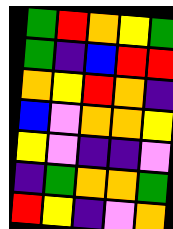[["green", "red", "orange", "yellow", "green"], ["green", "indigo", "blue", "red", "red"], ["orange", "yellow", "red", "orange", "indigo"], ["blue", "violet", "orange", "orange", "yellow"], ["yellow", "violet", "indigo", "indigo", "violet"], ["indigo", "green", "orange", "orange", "green"], ["red", "yellow", "indigo", "violet", "orange"]]